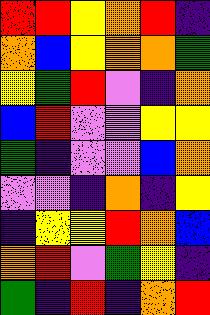[["red", "red", "yellow", "orange", "red", "indigo"], ["orange", "blue", "yellow", "orange", "orange", "green"], ["yellow", "green", "red", "violet", "indigo", "orange"], ["blue", "red", "violet", "violet", "yellow", "yellow"], ["green", "indigo", "violet", "violet", "blue", "orange"], ["violet", "violet", "indigo", "orange", "indigo", "yellow"], ["indigo", "yellow", "yellow", "red", "orange", "blue"], ["orange", "red", "violet", "green", "yellow", "indigo"], ["green", "indigo", "red", "indigo", "orange", "red"]]